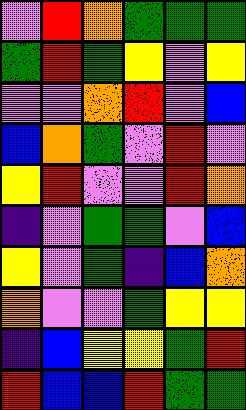[["violet", "red", "orange", "green", "green", "green"], ["green", "red", "green", "yellow", "violet", "yellow"], ["violet", "violet", "orange", "red", "violet", "blue"], ["blue", "orange", "green", "violet", "red", "violet"], ["yellow", "red", "violet", "violet", "red", "orange"], ["indigo", "violet", "green", "green", "violet", "blue"], ["yellow", "violet", "green", "indigo", "blue", "orange"], ["orange", "violet", "violet", "green", "yellow", "yellow"], ["indigo", "blue", "yellow", "yellow", "green", "red"], ["red", "blue", "blue", "red", "green", "green"]]